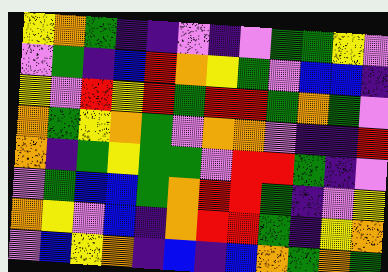[["yellow", "orange", "green", "indigo", "indigo", "violet", "indigo", "violet", "green", "green", "yellow", "violet"], ["violet", "green", "indigo", "blue", "red", "orange", "yellow", "green", "violet", "blue", "blue", "indigo"], ["yellow", "violet", "red", "yellow", "red", "green", "red", "red", "green", "orange", "green", "violet"], ["orange", "green", "yellow", "orange", "green", "violet", "orange", "orange", "violet", "indigo", "indigo", "red"], ["orange", "indigo", "green", "yellow", "green", "green", "violet", "red", "red", "green", "indigo", "violet"], ["violet", "green", "blue", "blue", "green", "orange", "red", "red", "green", "indigo", "violet", "yellow"], ["orange", "yellow", "violet", "blue", "indigo", "orange", "red", "red", "green", "indigo", "yellow", "orange"], ["violet", "blue", "yellow", "orange", "indigo", "blue", "indigo", "blue", "orange", "green", "orange", "green"]]